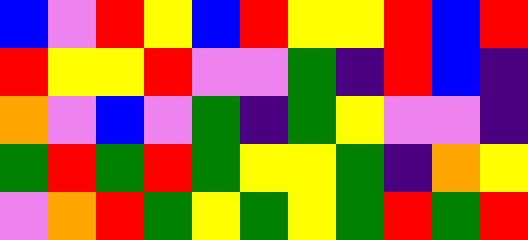[["blue", "violet", "red", "yellow", "blue", "red", "yellow", "yellow", "red", "blue", "red"], ["red", "yellow", "yellow", "red", "violet", "violet", "green", "indigo", "red", "blue", "indigo"], ["orange", "violet", "blue", "violet", "green", "indigo", "green", "yellow", "violet", "violet", "indigo"], ["green", "red", "green", "red", "green", "yellow", "yellow", "green", "indigo", "orange", "yellow"], ["violet", "orange", "red", "green", "yellow", "green", "yellow", "green", "red", "green", "red"]]